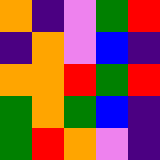[["orange", "indigo", "violet", "green", "red"], ["indigo", "orange", "violet", "blue", "indigo"], ["orange", "orange", "red", "green", "red"], ["green", "orange", "green", "blue", "indigo"], ["green", "red", "orange", "violet", "indigo"]]